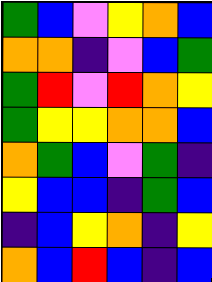[["green", "blue", "violet", "yellow", "orange", "blue"], ["orange", "orange", "indigo", "violet", "blue", "green"], ["green", "red", "violet", "red", "orange", "yellow"], ["green", "yellow", "yellow", "orange", "orange", "blue"], ["orange", "green", "blue", "violet", "green", "indigo"], ["yellow", "blue", "blue", "indigo", "green", "blue"], ["indigo", "blue", "yellow", "orange", "indigo", "yellow"], ["orange", "blue", "red", "blue", "indigo", "blue"]]